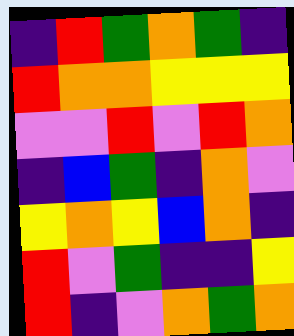[["indigo", "red", "green", "orange", "green", "indigo"], ["red", "orange", "orange", "yellow", "yellow", "yellow"], ["violet", "violet", "red", "violet", "red", "orange"], ["indigo", "blue", "green", "indigo", "orange", "violet"], ["yellow", "orange", "yellow", "blue", "orange", "indigo"], ["red", "violet", "green", "indigo", "indigo", "yellow"], ["red", "indigo", "violet", "orange", "green", "orange"]]